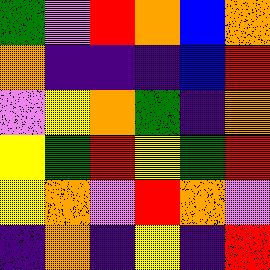[["green", "violet", "red", "orange", "blue", "orange"], ["orange", "indigo", "indigo", "indigo", "blue", "red"], ["violet", "yellow", "orange", "green", "indigo", "orange"], ["yellow", "green", "red", "yellow", "green", "red"], ["yellow", "orange", "violet", "red", "orange", "violet"], ["indigo", "orange", "indigo", "yellow", "indigo", "red"]]